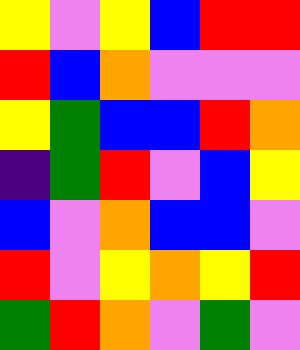[["yellow", "violet", "yellow", "blue", "red", "red"], ["red", "blue", "orange", "violet", "violet", "violet"], ["yellow", "green", "blue", "blue", "red", "orange"], ["indigo", "green", "red", "violet", "blue", "yellow"], ["blue", "violet", "orange", "blue", "blue", "violet"], ["red", "violet", "yellow", "orange", "yellow", "red"], ["green", "red", "orange", "violet", "green", "violet"]]